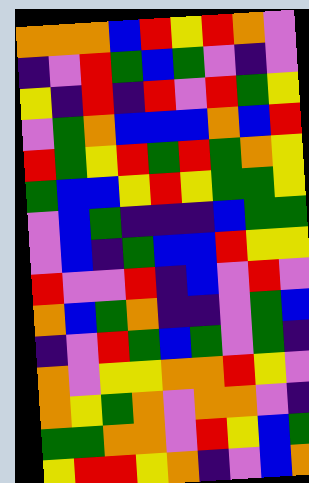[["orange", "orange", "orange", "blue", "red", "yellow", "red", "orange", "violet"], ["indigo", "violet", "red", "green", "blue", "green", "violet", "indigo", "violet"], ["yellow", "indigo", "red", "indigo", "red", "violet", "red", "green", "yellow"], ["violet", "green", "orange", "blue", "blue", "blue", "orange", "blue", "red"], ["red", "green", "yellow", "red", "green", "red", "green", "orange", "yellow"], ["green", "blue", "blue", "yellow", "red", "yellow", "green", "green", "yellow"], ["violet", "blue", "green", "indigo", "indigo", "indigo", "blue", "green", "green"], ["violet", "blue", "indigo", "green", "blue", "blue", "red", "yellow", "yellow"], ["red", "violet", "violet", "red", "indigo", "blue", "violet", "red", "violet"], ["orange", "blue", "green", "orange", "indigo", "indigo", "violet", "green", "blue"], ["indigo", "violet", "red", "green", "blue", "green", "violet", "green", "indigo"], ["orange", "violet", "yellow", "yellow", "orange", "orange", "red", "yellow", "violet"], ["orange", "yellow", "green", "orange", "violet", "orange", "orange", "violet", "indigo"], ["green", "green", "orange", "orange", "violet", "red", "yellow", "blue", "green"], ["yellow", "red", "red", "yellow", "orange", "indigo", "violet", "blue", "orange"]]